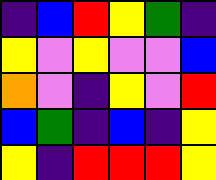[["indigo", "blue", "red", "yellow", "green", "indigo"], ["yellow", "violet", "yellow", "violet", "violet", "blue"], ["orange", "violet", "indigo", "yellow", "violet", "red"], ["blue", "green", "indigo", "blue", "indigo", "yellow"], ["yellow", "indigo", "red", "red", "red", "yellow"]]